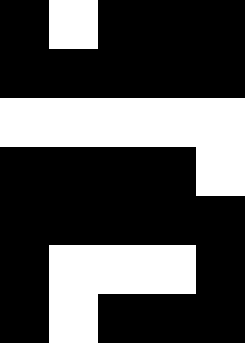[["black", "white", "black", "black", "black"], ["black", "black", "black", "black", "black"], ["white", "white", "white", "white", "white"], ["black", "black", "black", "black", "white"], ["black", "black", "black", "black", "black"], ["black", "white", "white", "white", "black"], ["black", "white", "black", "black", "black"]]